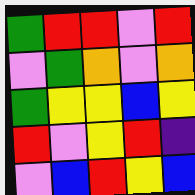[["green", "red", "red", "violet", "red"], ["violet", "green", "orange", "violet", "orange"], ["green", "yellow", "yellow", "blue", "yellow"], ["red", "violet", "yellow", "red", "indigo"], ["violet", "blue", "red", "yellow", "blue"]]